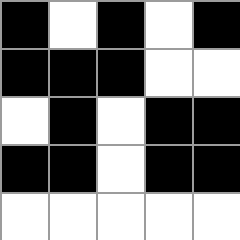[["black", "white", "black", "white", "black"], ["black", "black", "black", "white", "white"], ["white", "black", "white", "black", "black"], ["black", "black", "white", "black", "black"], ["white", "white", "white", "white", "white"]]